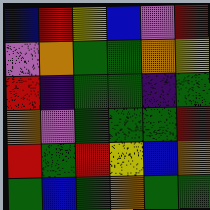[["blue", "red", "yellow", "blue", "violet", "red"], ["violet", "orange", "green", "green", "orange", "yellow"], ["red", "indigo", "green", "green", "indigo", "green"], ["orange", "violet", "green", "green", "green", "red"], ["red", "green", "red", "yellow", "blue", "orange"], ["green", "blue", "green", "orange", "green", "green"]]